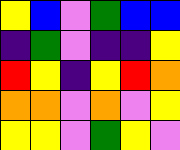[["yellow", "blue", "violet", "green", "blue", "blue"], ["indigo", "green", "violet", "indigo", "indigo", "yellow"], ["red", "yellow", "indigo", "yellow", "red", "orange"], ["orange", "orange", "violet", "orange", "violet", "yellow"], ["yellow", "yellow", "violet", "green", "yellow", "violet"]]